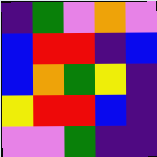[["indigo", "green", "violet", "orange", "violet"], ["blue", "red", "red", "indigo", "blue"], ["blue", "orange", "green", "yellow", "indigo"], ["yellow", "red", "red", "blue", "indigo"], ["violet", "violet", "green", "indigo", "indigo"]]